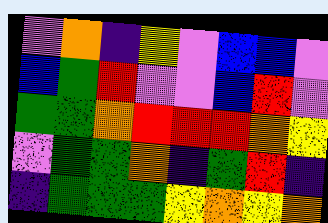[["violet", "orange", "indigo", "yellow", "violet", "blue", "blue", "violet"], ["blue", "green", "red", "violet", "violet", "blue", "red", "violet"], ["green", "green", "orange", "red", "red", "red", "orange", "yellow"], ["violet", "green", "green", "orange", "indigo", "green", "red", "indigo"], ["indigo", "green", "green", "green", "yellow", "orange", "yellow", "orange"]]